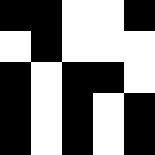[["black", "black", "white", "white", "black"], ["white", "black", "white", "white", "white"], ["black", "white", "black", "black", "white"], ["black", "white", "black", "white", "black"], ["black", "white", "black", "white", "black"]]